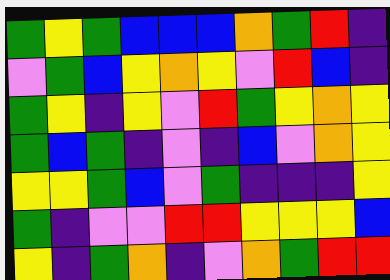[["green", "yellow", "green", "blue", "blue", "blue", "orange", "green", "red", "indigo"], ["violet", "green", "blue", "yellow", "orange", "yellow", "violet", "red", "blue", "indigo"], ["green", "yellow", "indigo", "yellow", "violet", "red", "green", "yellow", "orange", "yellow"], ["green", "blue", "green", "indigo", "violet", "indigo", "blue", "violet", "orange", "yellow"], ["yellow", "yellow", "green", "blue", "violet", "green", "indigo", "indigo", "indigo", "yellow"], ["green", "indigo", "violet", "violet", "red", "red", "yellow", "yellow", "yellow", "blue"], ["yellow", "indigo", "green", "orange", "indigo", "violet", "orange", "green", "red", "red"]]